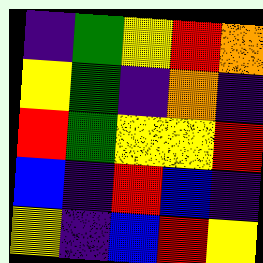[["indigo", "green", "yellow", "red", "orange"], ["yellow", "green", "indigo", "orange", "indigo"], ["red", "green", "yellow", "yellow", "red"], ["blue", "indigo", "red", "blue", "indigo"], ["yellow", "indigo", "blue", "red", "yellow"]]